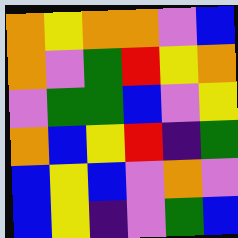[["orange", "yellow", "orange", "orange", "violet", "blue"], ["orange", "violet", "green", "red", "yellow", "orange"], ["violet", "green", "green", "blue", "violet", "yellow"], ["orange", "blue", "yellow", "red", "indigo", "green"], ["blue", "yellow", "blue", "violet", "orange", "violet"], ["blue", "yellow", "indigo", "violet", "green", "blue"]]